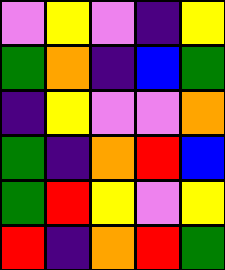[["violet", "yellow", "violet", "indigo", "yellow"], ["green", "orange", "indigo", "blue", "green"], ["indigo", "yellow", "violet", "violet", "orange"], ["green", "indigo", "orange", "red", "blue"], ["green", "red", "yellow", "violet", "yellow"], ["red", "indigo", "orange", "red", "green"]]